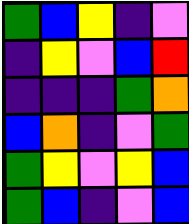[["green", "blue", "yellow", "indigo", "violet"], ["indigo", "yellow", "violet", "blue", "red"], ["indigo", "indigo", "indigo", "green", "orange"], ["blue", "orange", "indigo", "violet", "green"], ["green", "yellow", "violet", "yellow", "blue"], ["green", "blue", "indigo", "violet", "blue"]]